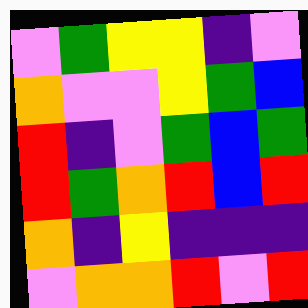[["violet", "green", "yellow", "yellow", "indigo", "violet"], ["orange", "violet", "violet", "yellow", "green", "blue"], ["red", "indigo", "violet", "green", "blue", "green"], ["red", "green", "orange", "red", "blue", "red"], ["orange", "indigo", "yellow", "indigo", "indigo", "indigo"], ["violet", "orange", "orange", "red", "violet", "red"]]